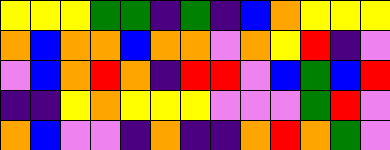[["yellow", "yellow", "yellow", "green", "green", "indigo", "green", "indigo", "blue", "orange", "yellow", "yellow", "yellow"], ["orange", "blue", "orange", "orange", "blue", "orange", "orange", "violet", "orange", "yellow", "red", "indigo", "violet"], ["violet", "blue", "orange", "red", "orange", "indigo", "red", "red", "violet", "blue", "green", "blue", "red"], ["indigo", "indigo", "yellow", "orange", "yellow", "yellow", "yellow", "violet", "violet", "violet", "green", "red", "violet"], ["orange", "blue", "violet", "violet", "indigo", "orange", "indigo", "indigo", "orange", "red", "orange", "green", "violet"]]